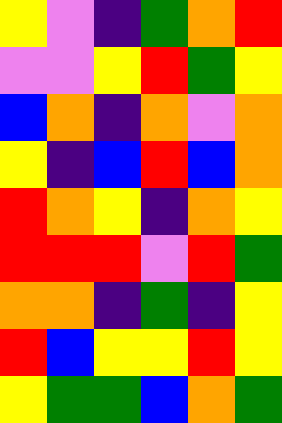[["yellow", "violet", "indigo", "green", "orange", "red"], ["violet", "violet", "yellow", "red", "green", "yellow"], ["blue", "orange", "indigo", "orange", "violet", "orange"], ["yellow", "indigo", "blue", "red", "blue", "orange"], ["red", "orange", "yellow", "indigo", "orange", "yellow"], ["red", "red", "red", "violet", "red", "green"], ["orange", "orange", "indigo", "green", "indigo", "yellow"], ["red", "blue", "yellow", "yellow", "red", "yellow"], ["yellow", "green", "green", "blue", "orange", "green"]]